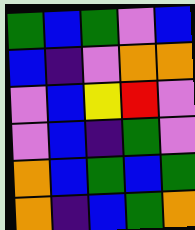[["green", "blue", "green", "violet", "blue"], ["blue", "indigo", "violet", "orange", "orange"], ["violet", "blue", "yellow", "red", "violet"], ["violet", "blue", "indigo", "green", "violet"], ["orange", "blue", "green", "blue", "green"], ["orange", "indigo", "blue", "green", "orange"]]